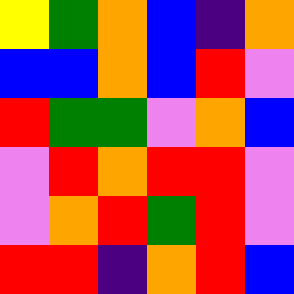[["yellow", "green", "orange", "blue", "indigo", "orange"], ["blue", "blue", "orange", "blue", "red", "violet"], ["red", "green", "green", "violet", "orange", "blue"], ["violet", "red", "orange", "red", "red", "violet"], ["violet", "orange", "red", "green", "red", "violet"], ["red", "red", "indigo", "orange", "red", "blue"]]